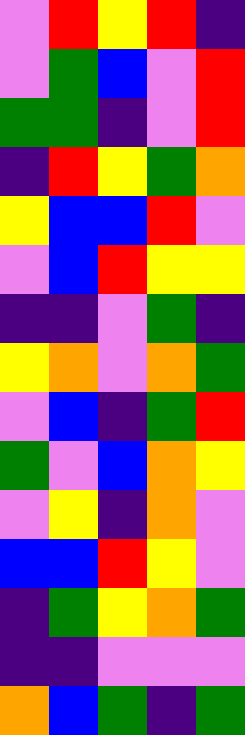[["violet", "red", "yellow", "red", "indigo"], ["violet", "green", "blue", "violet", "red"], ["green", "green", "indigo", "violet", "red"], ["indigo", "red", "yellow", "green", "orange"], ["yellow", "blue", "blue", "red", "violet"], ["violet", "blue", "red", "yellow", "yellow"], ["indigo", "indigo", "violet", "green", "indigo"], ["yellow", "orange", "violet", "orange", "green"], ["violet", "blue", "indigo", "green", "red"], ["green", "violet", "blue", "orange", "yellow"], ["violet", "yellow", "indigo", "orange", "violet"], ["blue", "blue", "red", "yellow", "violet"], ["indigo", "green", "yellow", "orange", "green"], ["indigo", "indigo", "violet", "violet", "violet"], ["orange", "blue", "green", "indigo", "green"]]